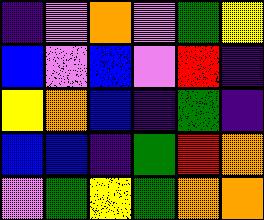[["indigo", "violet", "orange", "violet", "green", "yellow"], ["blue", "violet", "blue", "violet", "red", "indigo"], ["yellow", "orange", "blue", "indigo", "green", "indigo"], ["blue", "blue", "indigo", "green", "red", "orange"], ["violet", "green", "yellow", "green", "orange", "orange"]]